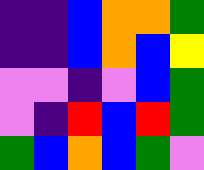[["indigo", "indigo", "blue", "orange", "orange", "green"], ["indigo", "indigo", "blue", "orange", "blue", "yellow"], ["violet", "violet", "indigo", "violet", "blue", "green"], ["violet", "indigo", "red", "blue", "red", "green"], ["green", "blue", "orange", "blue", "green", "violet"]]